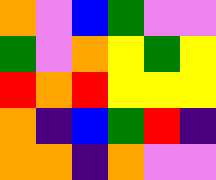[["orange", "violet", "blue", "green", "violet", "violet"], ["green", "violet", "orange", "yellow", "green", "yellow"], ["red", "orange", "red", "yellow", "yellow", "yellow"], ["orange", "indigo", "blue", "green", "red", "indigo"], ["orange", "orange", "indigo", "orange", "violet", "violet"]]